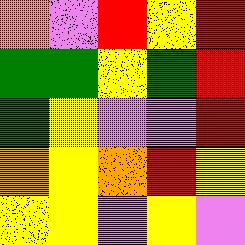[["orange", "violet", "red", "yellow", "red"], ["green", "green", "yellow", "green", "red"], ["green", "yellow", "violet", "violet", "red"], ["orange", "yellow", "orange", "red", "yellow"], ["yellow", "yellow", "violet", "yellow", "violet"]]